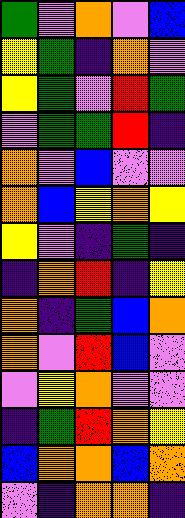[["green", "violet", "orange", "violet", "blue"], ["yellow", "green", "indigo", "orange", "violet"], ["yellow", "green", "violet", "red", "green"], ["violet", "green", "green", "red", "indigo"], ["orange", "violet", "blue", "violet", "violet"], ["orange", "blue", "yellow", "orange", "yellow"], ["yellow", "violet", "indigo", "green", "indigo"], ["indigo", "orange", "red", "indigo", "yellow"], ["orange", "indigo", "green", "blue", "orange"], ["orange", "violet", "red", "blue", "violet"], ["violet", "yellow", "orange", "violet", "violet"], ["indigo", "green", "red", "orange", "yellow"], ["blue", "orange", "orange", "blue", "orange"], ["violet", "indigo", "orange", "orange", "indigo"]]